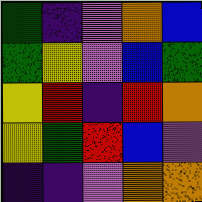[["green", "indigo", "violet", "orange", "blue"], ["green", "yellow", "violet", "blue", "green"], ["yellow", "red", "indigo", "red", "orange"], ["yellow", "green", "red", "blue", "violet"], ["indigo", "indigo", "violet", "orange", "orange"]]